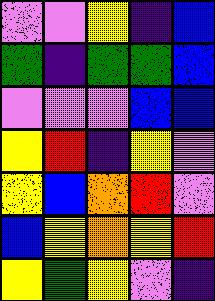[["violet", "violet", "yellow", "indigo", "blue"], ["green", "indigo", "green", "green", "blue"], ["violet", "violet", "violet", "blue", "blue"], ["yellow", "red", "indigo", "yellow", "violet"], ["yellow", "blue", "orange", "red", "violet"], ["blue", "yellow", "orange", "yellow", "red"], ["yellow", "green", "yellow", "violet", "indigo"]]